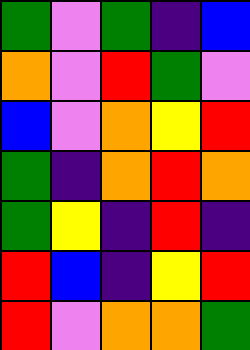[["green", "violet", "green", "indigo", "blue"], ["orange", "violet", "red", "green", "violet"], ["blue", "violet", "orange", "yellow", "red"], ["green", "indigo", "orange", "red", "orange"], ["green", "yellow", "indigo", "red", "indigo"], ["red", "blue", "indigo", "yellow", "red"], ["red", "violet", "orange", "orange", "green"]]